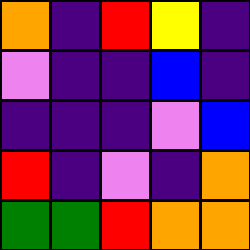[["orange", "indigo", "red", "yellow", "indigo"], ["violet", "indigo", "indigo", "blue", "indigo"], ["indigo", "indigo", "indigo", "violet", "blue"], ["red", "indigo", "violet", "indigo", "orange"], ["green", "green", "red", "orange", "orange"]]